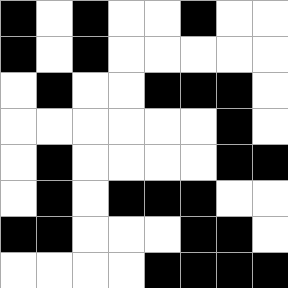[["black", "white", "black", "white", "white", "black", "white", "white"], ["black", "white", "black", "white", "white", "white", "white", "white"], ["white", "black", "white", "white", "black", "black", "black", "white"], ["white", "white", "white", "white", "white", "white", "black", "white"], ["white", "black", "white", "white", "white", "white", "black", "black"], ["white", "black", "white", "black", "black", "black", "white", "white"], ["black", "black", "white", "white", "white", "black", "black", "white"], ["white", "white", "white", "white", "black", "black", "black", "black"]]